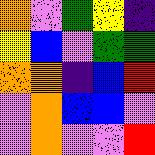[["orange", "violet", "green", "yellow", "indigo"], ["yellow", "blue", "violet", "green", "green"], ["orange", "orange", "indigo", "blue", "red"], ["violet", "orange", "blue", "blue", "violet"], ["violet", "orange", "violet", "violet", "red"]]